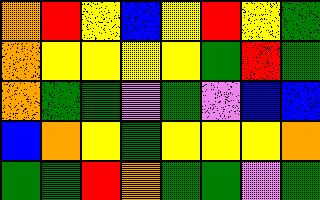[["orange", "red", "yellow", "blue", "yellow", "red", "yellow", "green"], ["orange", "yellow", "yellow", "yellow", "yellow", "green", "red", "green"], ["orange", "green", "green", "violet", "green", "violet", "blue", "blue"], ["blue", "orange", "yellow", "green", "yellow", "yellow", "yellow", "orange"], ["green", "green", "red", "orange", "green", "green", "violet", "green"]]